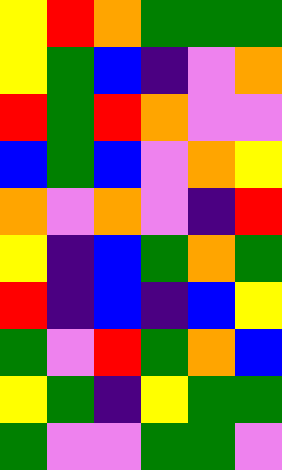[["yellow", "red", "orange", "green", "green", "green"], ["yellow", "green", "blue", "indigo", "violet", "orange"], ["red", "green", "red", "orange", "violet", "violet"], ["blue", "green", "blue", "violet", "orange", "yellow"], ["orange", "violet", "orange", "violet", "indigo", "red"], ["yellow", "indigo", "blue", "green", "orange", "green"], ["red", "indigo", "blue", "indigo", "blue", "yellow"], ["green", "violet", "red", "green", "orange", "blue"], ["yellow", "green", "indigo", "yellow", "green", "green"], ["green", "violet", "violet", "green", "green", "violet"]]